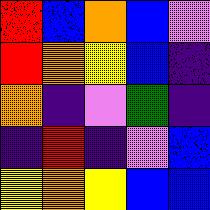[["red", "blue", "orange", "blue", "violet"], ["red", "orange", "yellow", "blue", "indigo"], ["orange", "indigo", "violet", "green", "indigo"], ["indigo", "red", "indigo", "violet", "blue"], ["yellow", "orange", "yellow", "blue", "blue"]]